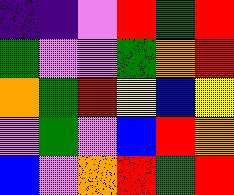[["indigo", "indigo", "violet", "red", "green", "red"], ["green", "violet", "violet", "green", "orange", "red"], ["orange", "green", "red", "yellow", "blue", "yellow"], ["violet", "green", "violet", "blue", "red", "orange"], ["blue", "violet", "orange", "red", "green", "red"]]